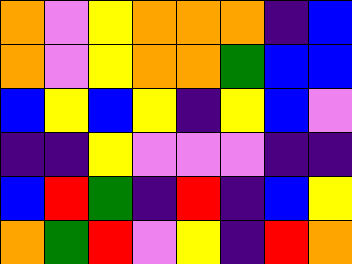[["orange", "violet", "yellow", "orange", "orange", "orange", "indigo", "blue"], ["orange", "violet", "yellow", "orange", "orange", "green", "blue", "blue"], ["blue", "yellow", "blue", "yellow", "indigo", "yellow", "blue", "violet"], ["indigo", "indigo", "yellow", "violet", "violet", "violet", "indigo", "indigo"], ["blue", "red", "green", "indigo", "red", "indigo", "blue", "yellow"], ["orange", "green", "red", "violet", "yellow", "indigo", "red", "orange"]]